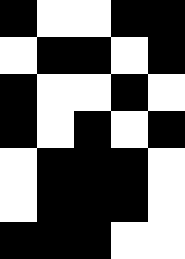[["black", "white", "white", "black", "black"], ["white", "black", "black", "white", "black"], ["black", "white", "white", "black", "white"], ["black", "white", "black", "white", "black"], ["white", "black", "black", "black", "white"], ["white", "black", "black", "black", "white"], ["black", "black", "black", "white", "white"]]